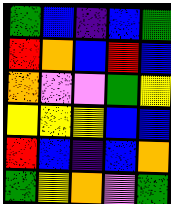[["green", "blue", "indigo", "blue", "green"], ["red", "orange", "blue", "red", "blue"], ["orange", "violet", "violet", "green", "yellow"], ["yellow", "yellow", "yellow", "blue", "blue"], ["red", "blue", "indigo", "blue", "orange"], ["green", "yellow", "orange", "violet", "green"]]